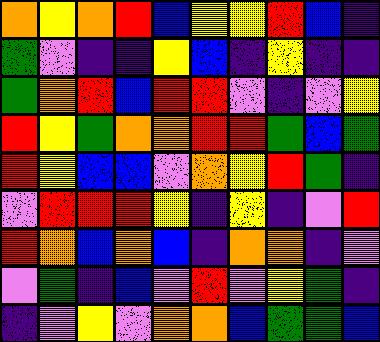[["orange", "yellow", "orange", "red", "blue", "yellow", "yellow", "red", "blue", "indigo"], ["green", "violet", "indigo", "indigo", "yellow", "blue", "indigo", "yellow", "indigo", "indigo"], ["green", "orange", "red", "blue", "red", "red", "violet", "indigo", "violet", "yellow"], ["red", "yellow", "green", "orange", "orange", "red", "red", "green", "blue", "green"], ["red", "yellow", "blue", "blue", "violet", "orange", "yellow", "red", "green", "indigo"], ["violet", "red", "red", "red", "yellow", "indigo", "yellow", "indigo", "violet", "red"], ["red", "orange", "blue", "orange", "blue", "indigo", "orange", "orange", "indigo", "violet"], ["violet", "green", "indigo", "blue", "violet", "red", "violet", "yellow", "green", "indigo"], ["indigo", "violet", "yellow", "violet", "orange", "orange", "blue", "green", "green", "blue"]]